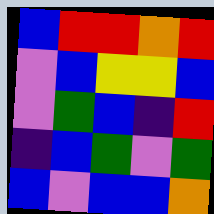[["blue", "red", "red", "orange", "red"], ["violet", "blue", "yellow", "yellow", "blue"], ["violet", "green", "blue", "indigo", "red"], ["indigo", "blue", "green", "violet", "green"], ["blue", "violet", "blue", "blue", "orange"]]